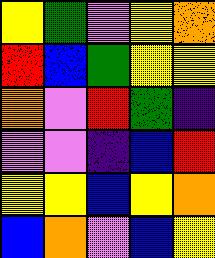[["yellow", "green", "violet", "yellow", "orange"], ["red", "blue", "green", "yellow", "yellow"], ["orange", "violet", "red", "green", "indigo"], ["violet", "violet", "indigo", "blue", "red"], ["yellow", "yellow", "blue", "yellow", "orange"], ["blue", "orange", "violet", "blue", "yellow"]]